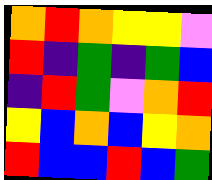[["orange", "red", "orange", "yellow", "yellow", "violet"], ["red", "indigo", "green", "indigo", "green", "blue"], ["indigo", "red", "green", "violet", "orange", "red"], ["yellow", "blue", "orange", "blue", "yellow", "orange"], ["red", "blue", "blue", "red", "blue", "green"]]